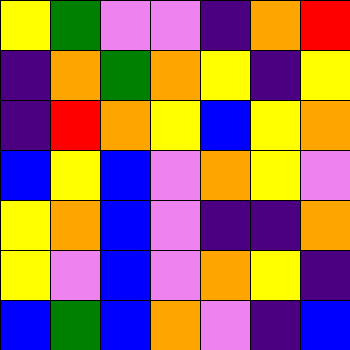[["yellow", "green", "violet", "violet", "indigo", "orange", "red"], ["indigo", "orange", "green", "orange", "yellow", "indigo", "yellow"], ["indigo", "red", "orange", "yellow", "blue", "yellow", "orange"], ["blue", "yellow", "blue", "violet", "orange", "yellow", "violet"], ["yellow", "orange", "blue", "violet", "indigo", "indigo", "orange"], ["yellow", "violet", "blue", "violet", "orange", "yellow", "indigo"], ["blue", "green", "blue", "orange", "violet", "indigo", "blue"]]